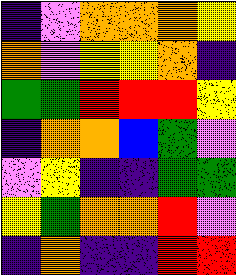[["indigo", "violet", "orange", "orange", "orange", "yellow"], ["orange", "violet", "yellow", "yellow", "orange", "indigo"], ["green", "green", "red", "red", "red", "yellow"], ["indigo", "orange", "orange", "blue", "green", "violet"], ["violet", "yellow", "indigo", "indigo", "green", "green"], ["yellow", "green", "orange", "orange", "red", "violet"], ["indigo", "orange", "indigo", "indigo", "red", "red"]]